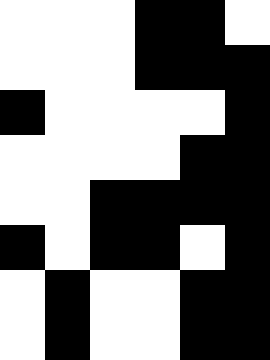[["white", "white", "white", "black", "black", "white"], ["white", "white", "white", "black", "black", "black"], ["black", "white", "white", "white", "white", "black"], ["white", "white", "white", "white", "black", "black"], ["white", "white", "black", "black", "black", "black"], ["black", "white", "black", "black", "white", "black"], ["white", "black", "white", "white", "black", "black"], ["white", "black", "white", "white", "black", "black"]]